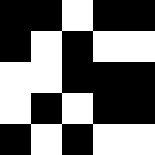[["black", "black", "white", "black", "black"], ["black", "white", "black", "white", "white"], ["white", "white", "black", "black", "black"], ["white", "black", "white", "black", "black"], ["black", "white", "black", "white", "white"]]